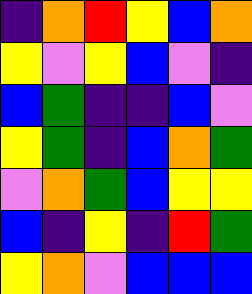[["indigo", "orange", "red", "yellow", "blue", "orange"], ["yellow", "violet", "yellow", "blue", "violet", "indigo"], ["blue", "green", "indigo", "indigo", "blue", "violet"], ["yellow", "green", "indigo", "blue", "orange", "green"], ["violet", "orange", "green", "blue", "yellow", "yellow"], ["blue", "indigo", "yellow", "indigo", "red", "green"], ["yellow", "orange", "violet", "blue", "blue", "blue"]]